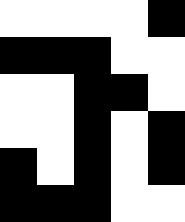[["white", "white", "white", "white", "black"], ["black", "black", "black", "white", "white"], ["white", "white", "black", "black", "white"], ["white", "white", "black", "white", "black"], ["black", "white", "black", "white", "black"], ["black", "black", "black", "white", "white"]]